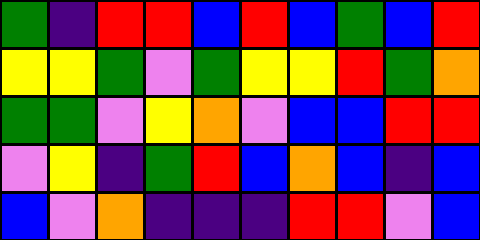[["green", "indigo", "red", "red", "blue", "red", "blue", "green", "blue", "red"], ["yellow", "yellow", "green", "violet", "green", "yellow", "yellow", "red", "green", "orange"], ["green", "green", "violet", "yellow", "orange", "violet", "blue", "blue", "red", "red"], ["violet", "yellow", "indigo", "green", "red", "blue", "orange", "blue", "indigo", "blue"], ["blue", "violet", "orange", "indigo", "indigo", "indigo", "red", "red", "violet", "blue"]]